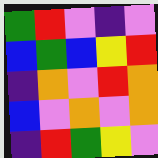[["green", "red", "violet", "indigo", "violet"], ["blue", "green", "blue", "yellow", "red"], ["indigo", "orange", "violet", "red", "orange"], ["blue", "violet", "orange", "violet", "orange"], ["indigo", "red", "green", "yellow", "violet"]]